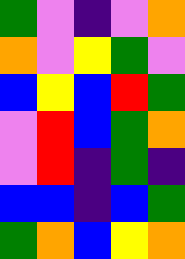[["green", "violet", "indigo", "violet", "orange"], ["orange", "violet", "yellow", "green", "violet"], ["blue", "yellow", "blue", "red", "green"], ["violet", "red", "blue", "green", "orange"], ["violet", "red", "indigo", "green", "indigo"], ["blue", "blue", "indigo", "blue", "green"], ["green", "orange", "blue", "yellow", "orange"]]